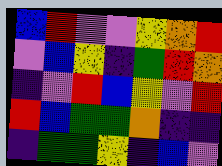[["blue", "red", "violet", "violet", "yellow", "orange", "red"], ["violet", "blue", "yellow", "indigo", "green", "red", "orange"], ["indigo", "violet", "red", "blue", "yellow", "violet", "red"], ["red", "blue", "green", "green", "orange", "indigo", "indigo"], ["indigo", "green", "green", "yellow", "indigo", "blue", "violet"]]